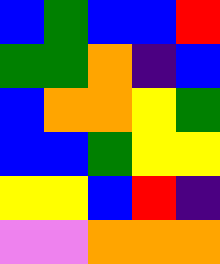[["blue", "green", "blue", "blue", "red"], ["green", "green", "orange", "indigo", "blue"], ["blue", "orange", "orange", "yellow", "green"], ["blue", "blue", "green", "yellow", "yellow"], ["yellow", "yellow", "blue", "red", "indigo"], ["violet", "violet", "orange", "orange", "orange"]]